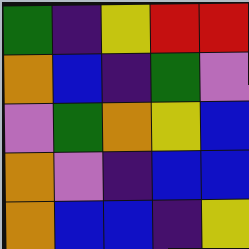[["green", "indigo", "yellow", "red", "red"], ["orange", "blue", "indigo", "green", "violet"], ["violet", "green", "orange", "yellow", "blue"], ["orange", "violet", "indigo", "blue", "blue"], ["orange", "blue", "blue", "indigo", "yellow"]]